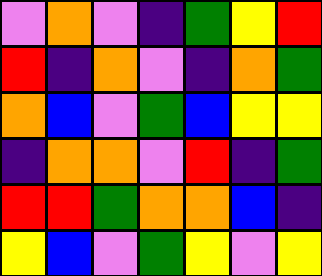[["violet", "orange", "violet", "indigo", "green", "yellow", "red"], ["red", "indigo", "orange", "violet", "indigo", "orange", "green"], ["orange", "blue", "violet", "green", "blue", "yellow", "yellow"], ["indigo", "orange", "orange", "violet", "red", "indigo", "green"], ["red", "red", "green", "orange", "orange", "blue", "indigo"], ["yellow", "blue", "violet", "green", "yellow", "violet", "yellow"]]